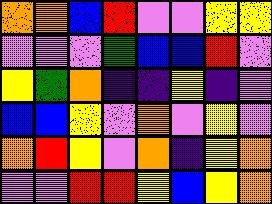[["orange", "orange", "blue", "red", "violet", "violet", "yellow", "yellow"], ["violet", "violet", "violet", "green", "blue", "blue", "red", "violet"], ["yellow", "green", "orange", "indigo", "indigo", "yellow", "indigo", "violet"], ["blue", "blue", "yellow", "violet", "orange", "violet", "yellow", "violet"], ["orange", "red", "yellow", "violet", "orange", "indigo", "yellow", "orange"], ["violet", "violet", "red", "red", "yellow", "blue", "yellow", "orange"]]